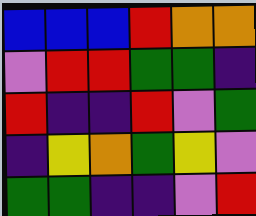[["blue", "blue", "blue", "red", "orange", "orange"], ["violet", "red", "red", "green", "green", "indigo"], ["red", "indigo", "indigo", "red", "violet", "green"], ["indigo", "yellow", "orange", "green", "yellow", "violet"], ["green", "green", "indigo", "indigo", "violet", "red"]]